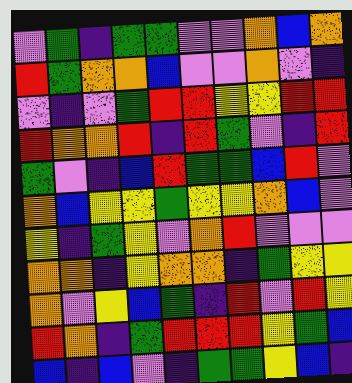[["violet", "green", "indigo", "green", "green", "violet", "violet", "orange", "blue", "orange"], ["red", "green", "orange", "orange", "blue", "violet", "violet", "orange", "violet", "indigo"], ["violet", "indigo", "violet", "green", "red", "red", "yellow", "yellow", "red", "red"], ["red", "orange", "orange", "red", "indigo", "red", "green", "violet", "indigo", "red"], ["green", "violet", "indigo", "blue", "red", "green", "green", "blue", "red", "violet"], ["orange", "blue", "yellow", "yellow", "green", "yellow", "yellow", "orange", "blue", "violet"], ["yellow", "indigo", "green", "yellow", "violet", "orange", "red", "violet", "violet", "violet"], ["orange", "orange", "indigo", "yellow", "orange", "orange", "indigo", "green", "yellow", "yellow"], ["orange", "violet", "yellow", "blue", "green", "indigo", "red", "violet", "red", "yellow"], ["red", "orange", "indigo", "green", "red", "red", "red", "yellow", "green", "blue"], ["blue", "indigo", "blue", "violet", "indigo", "green", "green", "yellow", "blue", "indigo"]]